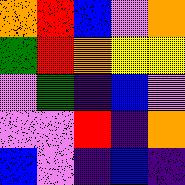[["orange", "red", "blue", "violet", "orange"], ["green", "red", "orange", "yellow", "yellow"], ["violet", "green", "indigo", "blue", "violet"], ["violet", "violet", "red", "indigo", "orange"], ["blue", "violet", "indigo", "blue", "indigo"]]